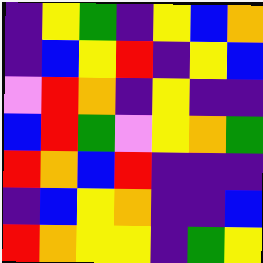[["indigo", "yellow", "green", "indigo", "yellow", "blue", "orange"], ["indigo", "blue", "yellow", "red", "indigo", "yellow", "blue"], ["violet", "red", "orange", "indigo", "yellow", "indigo", "indigo"], ["blue", "red", "green", "violet", "yellow", "orange", "green"], ["red", "orange", "blue", "red", "indigo", "indigo", "indigo"], ["indigo", "blue", "yellow", "orange", "indigo", "indigo", "blue"], ["red", "orange", "yellow", "yellow", "indigo", "green", "yellow"]]